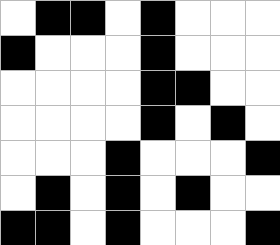[["white", "black", "black", "white", "black", "white", "white", "white"], ["black", "white", "white", "white", "black", "white", "white", "white"], ["white", "white", "white", "white", "black", "black", "white", "white"], ["white", "white", "white", "white", "black", "white", "black", "white"], ["white", "white", "white", "black", "white", "white", "white", "black"], ["white", "black", "white", "black", "white", "black", "white", "white"], ["black", "black", "white", "black", "white", "white", "white", "black"]]